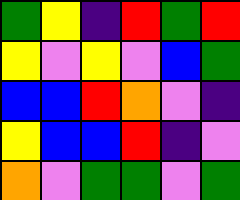[["green", "yellow", "indigo", "red", "green", "red"], ["yellow", "violet", "yellow", "violet", "blue", "green"], ["blue", "blue", "red", "orange", "violet", "indigo"], ["yellow", "blue", "blue", "red", "indigo", "violet"], ["orange", "violet", "green", "green", "violet", "green"]]